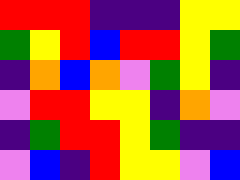[["red", "red", "red", "indigo", "indigo", "indigo", "yellow", "yellow"], ["green", "yellow", "red", "blue", "red", "red", "yellow", "green"], ["indigo", "orange", "blue", "orange", "violet", "green", "yellow", "indigo"], ["violet", "red", "red", "yellow", "yellow", "indigo", "orange", "violet"], ["indigo", "green", "red", "red", "yellow", "green", "indigo", "indigo"], ["violet", "blue", "indigo", "red", "yellow", "yellow", "violet", "blue"]]